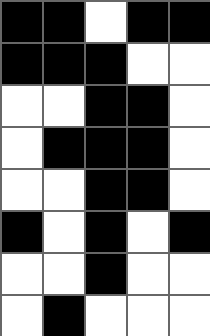[["black", "black", "white", "black", "black"], ["black", "black", "black", "white", "white"], ["white", "white", "black", "black", "white"], ["white", "black", "black", "black", "white"], ["white", "white", "black", "black", "white"], ["black", "white", "black", "white", "black"], ["white", "white", "black", "white", "white"], ["white", "black", "white", "white", "white"]]